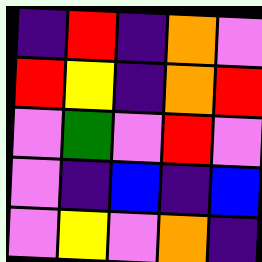[["indigo", "red", "indigo", "orange", "violet"], ["red", "yellow", "indigo", "orange", "red"], ["violet", "green", "violet", "red", "violet"], ["violet", "indigo", "blue", "indigo", "blue"], ["violet", "yellow", "violet", "orange", "indigo"]]